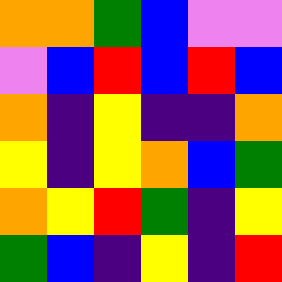[["orange", "orange", "green", "blue", "violet", "violet"], ["violet", "blue", "red", "blue", "red", "blue"], ["orange", "indigo", "yellow", "indigo", "indigo", "orange"], ["yellow", "indigo", "yellow", "orange", "blue", "green"], ["orange", "yellow", "red", "green", "indigo", "yellow"], ["green", "blue", "indigo", "yellow", "indigo", "red"]]